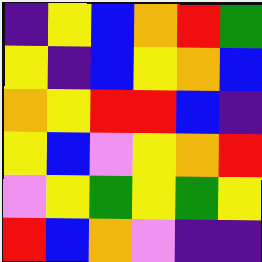[["indigo", "yellow", "blue", "orange", "red", "green"], ["yellow", "indigo", "blue", "yellow", "orange", "blue"], ["orange", "yellow", "red", "red", "blue", "indigo"], ["yellow", "blue", "violet", "yellow", "orange", "red"], ["violet", "yellow", "green", "yellow", "green", "yellow"], ["red", "blue", "orange", "violet", "indigo", "indigo"]]